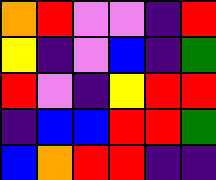[["orange", "red", "violet", "violet", "indigo", "red"], ["yellow", "indigo", "violet", "blue", "indigo", "green"], ["red", "violet", "indigo", "yellow", "red", "red"], ["indigo", "blue", "blue", "red", "red", "green"], ["blue", "orange", "red", "red", "indigo", "indigo"]]